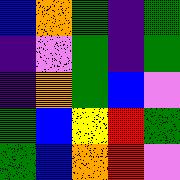[["blue", "orange", "green", "indigo", "green"], ["indigo", "violet", "green", "indigo", "green"], ["indigo", "orange", "green", "blue", "violet"], ["green", "blue", "yellow", "red", "green"], ["green", "blue", "orange", "red", "violet"]]